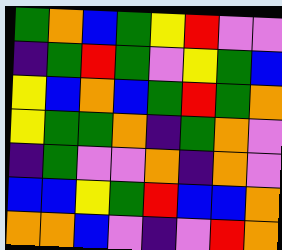[["green", "orange", "blue", "green", "yellow", "red", "violet", "violet"], ["indigo", "green", "red", "green", "violet", "yellow", "green", "blue"], ["yellow", "blue", "orange", "blue", "green", "red", "green", "orange"], ["yellow", "green", "green", "orange", "indigo", "green", "orange", "violet"], ["indigo", "green", "violet", "violet", "orange", "indigo", "orange", "violet"], ["blue", "blue", "yellow", "green", "red", "blue", "blue", "orange"], ["orange", "orange", "blue", "violet", "indigo", "violet", "red", "orange"]]